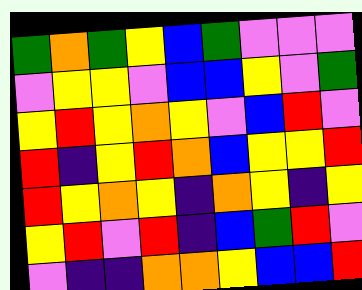[["green", "orange", "green", "yellow", "blue", "green", "violet", "violet", "violet"], ["violet", "yellow", "yellow", "violet", "blue", "blue", "yellow", "violet", "green"], ["yellow", "red", "yellow", "orange", "yellow", "violet", "blue", "red", "violet"], ["red", "indigo", "yellow", "red", "orange", "blue", "yellow", "yellow", "red"], ["red", "yellow", "orange", "yellow", "indigo", "orange", "yellow", "indigo", "yellow"], ["yellow", "red", "violet", "red", "indigo", "blue", "green", "red", "violet"], ["violet", "indigo", "indigo", "orange", "orange", "yellow", "blue", "blue", "red"]]